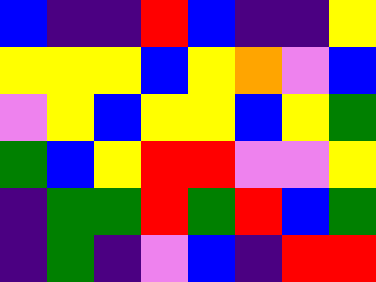[["blue", "indigo", "indigo", "red", "blue", "indigo", "indigo", "yellow"], ["yellow", "yellow", "yellow", "blue", "yellow", "orange", "violet", "blue"], ["violet", "yellow", "blue", "yellow", "yellow", "blue", "yellow", "green"], ["green", "blue", "yellow", "red", "red", "violet", "violet", "yellow"], ["indigo", "green", "green", "red", "green", "red", "blue", "green"], ["indigo", "green", "indigo", "violet", "blue", "indigo", "red", "red"]]